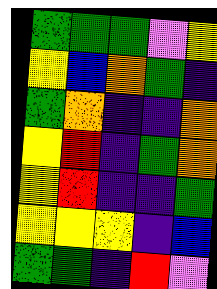[["green", "green", "green", "violet", "yellow"], ["yellow", "blue", "orange", "green", "indigo"], ["green", "orange", "indigo", "indigo", "orange"], ["yellow", "red", "indigo", "green", "orange"], ["yellow", "red", "indigo", "indigo", "green"], ["yellow", "yellow", "yellow", "indigo", "blue"], ["green", "green", "indigo", "red", "violet"]]